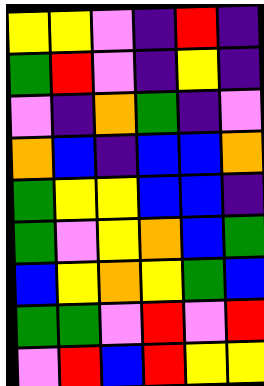[["yellow", "yellow", "violet", "indigo", "red", "indigo"], ["green", "red", "violet", "indigo", "yellow", "indigo"], ["violet", "indigo", "orange", "green", "indigo", "violet"], ["orange", "blue", "indigo", "blue", "blue", "orange"], ["green", "yellow", "yellow", "blue", "blue", "indigo"], ["green", "violet", "yellow", "orange", "blue", "green"], ["blue", "yellow", "orange", "yellow", "green", "blue"], ["green", "green", "violet", "red", "violet", "red"], ["violet", "red", "blue", "red", "yellow", "yellow"]]